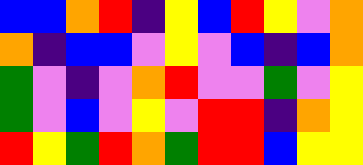[["blue", "blue", "orange", "red", "indigo", "yellow", "blue", "red", "yellow", "violet", "orange"], ["orange", "indigo", "blue", "blue", "violet", "yellow", "violet", "blue", "indigo", "blue", "orange"], ["green", "violet", "indigo", "violet", "orange", "red", "violet", "violet", "green", "violet", "yellow"], ["green", "violet", "blue", "violet", "yellow", "violet", "red", "red", "indigo", "orange", "yellow"], ["red", "yellow", "green", "red", "orange", "green", "red", "red", "blue", "yellow", "yellow"]]